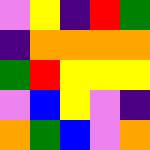[["violet", "yellow", "indigo", "red", "green"], ["indigo", "orange", "orange", "orange", "orange"], ["green", "red", "yellow", "yellow", "yellow"], ["violet", "blue", "yellow", "violet", "indigo"], ["orange", "green", "blue", "violet", "orange"]]